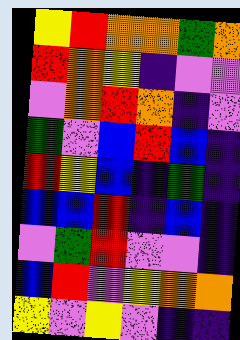[["yellow", "red", "orange", "orange", "green", "orange"], ["red", "orange", "yellow", "indigo", "violet", "violet"], ["violet", "orange", "red", "orange", "indigo", "violet"], ["green", "violet", "blue", "red", "blue", "indigo"], ["red", "yellow", "blue", "indigo", "green", "indigo"], ["blue", "blue", "red", "indigo", "blue", "indigo"], ["violet", "green", "red", "violet", "violet", "indigo"], ["blue", "red", "violet", "yellow", "orange", "orange"], ["yellow", "violet", "yellow", "violet", "indigo", "indigo"]]